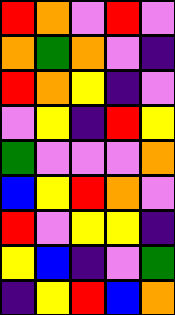[["red", "orange", "violet", "red", "violet"], ["orange", "green", "orange", "violet", "indigo"], ["red", "orange", "yellow", "indigo", "violet"], ["violet", "yellow", "indigo", "red", "yellow"], ["green", "violet", "violet", "violet", "orange"], ["blue", "yellow", "red", "orange", "violet"], ["red", "violet", "yellow", "yellow", "indigo"], ["yellow", "blue", "indigo", "violet", "green"], ["indigo", "yellow", "red", "blue", "orange"]]